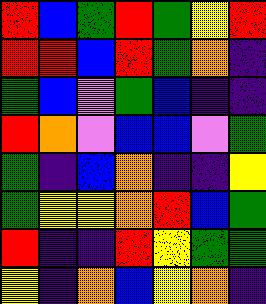[["red", "blue", "green", "red", "green", "yellow", "red"], ["red", "red", "blue", "red", "green", "orange", "indigo"], ["green", "blue", "violet", "green", "blue", "indigo", "indigo"], ["red", "orange", "violet", "blue", "blue", "violet", "green"], ["green", "indigo", "blue", "orange", "indigo", "indigo", "yellow"], ["green", "yellow", "yellow", "orange", "red", "blue", "green"], ["red", "indigo", "indigo", "red", "yellow", "green", "green"], ["yellow", "indigo", "orange", "blue", "yellow", "orange", "indigo"]]